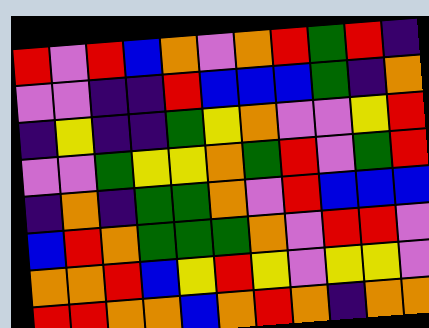[["red", "violet", "red", "blue", "orange", "violet", "orange", "red", "green", "red", "indigo"], ["violet", "violet", "indigo", "indigo", "red", "blue", "blue", "blue", "green", "indigo", "orange"], ["indigo", "yellow", "indigo", "indigo", "green", "yellow", "orange", "violet", "violet", "yellow", "red"], ["violet", "violet", "green", "yellow", "yellow", "orange", "green", "red", "violet", "green", "red"], ["indigo", "orange", "indigo", "green", "green", "orange", "violet", "red", "blue", "blue", "blue"], ["blue", "red", "orange", "green", "green", "green", "orange", "violet", "red", "red", "violet"], ["orange", "orange", "red", "blue", "yellow", "red", "yellow", "violet", "yellow", "yellow", "violet"], ["red", "red", "orange", "orange", "blue", "orange", "red", "orange", "indigo", "orange", "orange"]]